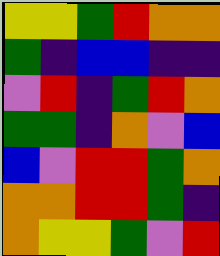[["yellow", "yellow", "green", "red", "orange", "orange"], ["green", "indigo", "blue", "blue", "indigo", "indigo"], ["violet", "red", "indigo", "green", "red", "orange"], ["green", "green", "indigo", "orange", "violet", "blue"], ["blue", "violet", "red", "red", "green", "orange"], ["orange", "orange", "red", "red", "green", "indigo"], ["orange", "yellow", "yellow", "green", "violet", "red"]]